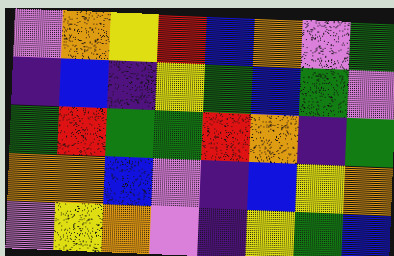[["violet", "orange", "yellow", "red", "blue", "orange", "violet", "green"], ["indigo", "blue", "indigo", "yellow", "green", "blue", "green", "violet"], ["green", "red", "green", "green", "red", "orange", "indigo", "green"], ["orange", "orange", "blue", "violet", "indigo", "blue", "yellow", "orange"], ["violet", "yellow", "orange", "violet", "indigo", "yellow", "green", "blue"]]